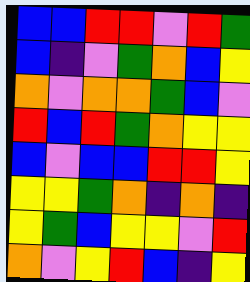[["blue", "blue", "red", "red", "violet", "red", "green"], ["blue", "indigo", "violet", "green", "orange", "blue", "yellow"], ["orange", "violet", "orange", "orange", "green", "blue", "violet"], ["red", "blue", "red", "green", "orange", "yellow", "yellow"], ["blue", "violet", "blue", "blue", "red", "red", "yellow"], ["yellow", "yellow", "green", "orange", "indigo", "orange", "indigo"], ["yellow", "green", "blue", "yellow", "yellow", "violet", "red"], ["orange", "violet", "yellow", "red", "blue", "indigo", "yellow"]]